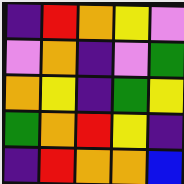[["indigo", "red", "orange", "yellow", "violet"], ["violet", "orange", "indigo", "violet", "green"], ["orange", "yellow", "indigo", "green", "yellow"], ["green", "orange", "red", "yellow", "indigo"], ["indigo", "red", "orange", "orange", "blue"]]